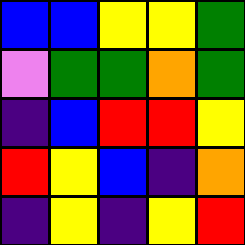[["blue", "blue", "yellow", "yellow", "green"], ["violet", "green", "green", "orange", "green"], ["indigo", "blue", "red", "red", "yellow"], ["red", "yellow", "blue", "indigo", "orange"], ["indigo", "yellow", "indigo", "yellow", "red"]]